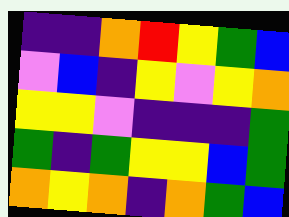[["indigo", "indigo", "orange", "red", "yellow", "green", "blue"], ["violet", "blue", "indigo", "yellow", "violet", "yellow", "orange"], ["yellow", "yellow", "violet", "indigo", "indigo", "indigo", "green"], ["green", "indigo", "green", "yellow", "yellow", "blue", "green"], ["orange", "yellow", "orange", "indigo", "orange", "green", "blue"]]